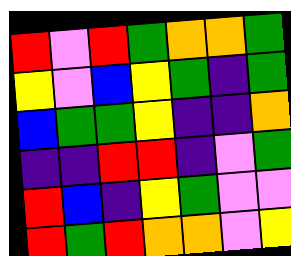[["red", "violet", "red", "green", "orange", "orange", "green"], ["yellow", "violet", "blue", "yellow", "green", "indigo", "green"], ["blue", "green", "green", "yellow", "indigo", "indigo", "orange"], ["indigo", "indigo", "red", "red", "indigo", "violet", "green"], ["red", "blue", "indigo", "yellow", "green", "violet", "violet"], ["red", "green", "red", "orange", "orange", "violet", "yellow"]]